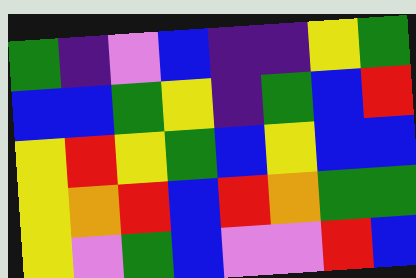[["green", "indigo", "violet", "blue", "indigo", "indigo", "yellow", "green"], ["blue", "blue", "green", "yellow", "indigo", "green", "blue", "red"], ["yellow", "red", "yellow", "green", "blue", "yellow", "blue", "blue"], ["yellow", "orange", "red", "blue", "red", "orange", "green", "green"], ["yellow", "violet", "green", "blue", "violet", "violet", "red", "blue"]]